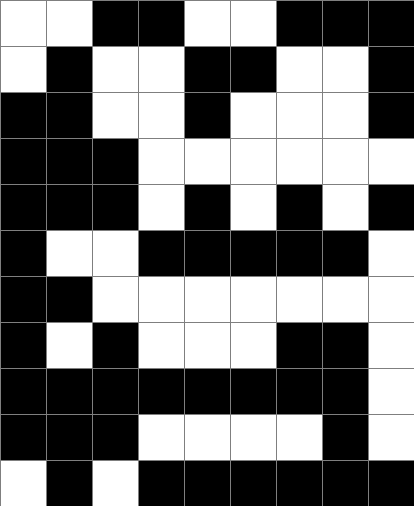[["white", "white", "black", "black", "white", "white", "black", "black", "black"], ["white", "black", "white", "white", "black", "black", "white", "white", "black"], ["black", "black", "white", "white", "black", "white", "white", "white", "black"], ["black", "black", "black", "white", "white", "white", "white", "white", "white"], ["black", "black", "black", "white", "black", "white", "black", "white", "black"], ["black", "white", "white", "black", "black", "black", "black", "black", "white"], ["black", "black", "white", "white", "white", "white", "white", "white", "white"], ["black", "white", "black", "white", "white", "white", "black", "black", "white"], ["black", "black", "black", "black", "black", "black", "black", "black", "white"], ["black", "black", "black", "white", "white", "white", "white", "black", "white"], ["white", "black", "white", "black", "black", "black", "black", "black", "black"]]